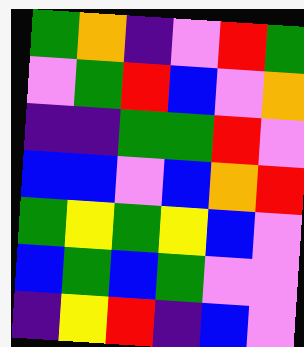[["green", "orange", "indigo", "violet", "red", "green"], ["violet", "green", "red", "blue", "violet", "orange"], ["indigo", "indigo", "green", "green", "red", "violet"], ["blue", "blue", "violet", "blue", "orange", "red"], ["green", "yellow", "green", "yellow", "blue", "violet"], ["blue", "green", "blue", "green", "violet", "violet"], ["indigo", "yellow", "red", "indigo", "blue", "violet"]]